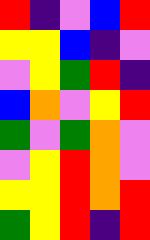[["red", "indigo", "violet", "blue", "red"], ["yellow", "yellow", "blue", "indigo", "violet"], ["violet", "yellow", "green", "red", "indigo"], ["blue", "orange", "violet", "yellow", "red"], ["green", "violet", "green", "orange", "violet"], ["violet", "yellow", "red", "orange", "violet"], ["yellow", "yellow", "red", "orange", "red"], ["green", "yellow", "red", "indigo", "red"]]